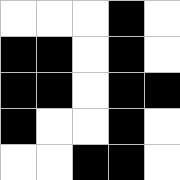[["white", "white", "white", "black", "white"], ["black", "black", "white", "black", "white"], ["black", "black", "white", "black", "black"], ["black", "white", "white", "black", "white"], ["white", "white", "black", "black", "white"]]